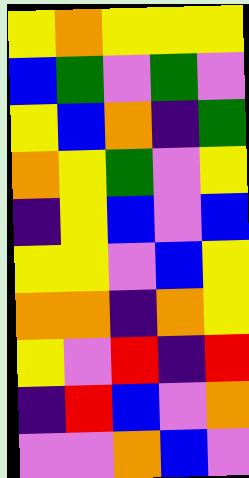[["yellow", "orange", "yellow", "yellow", "yellow"], ["blue", "green", "violet", "green", "violet"], ["yellow", "blue", "orange", "indigo", "green"], ["orange", "yellow", "green", "violet", "yellow"], ["indigo", "yellow", "blue", "violet", "blue"], ["yellow", "yellow", "violet", "blue", "yellow"], ["orange", "orange", "indigo", "orange", "yellow"], ["yellow", "violet", "red", "indigo", "red"], ["indigo", "red", "blue", "violet", "orange"], ["violet", "violet", "orange", "blue", "violet"]]